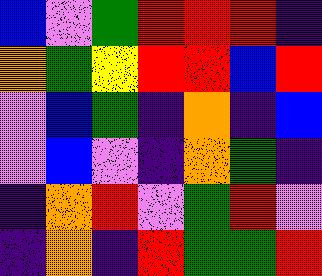[["blue", "violet", "green", "red", "red", "red", "indigo"], ["orange", "green", "yellow", "red", "red", "blue", "red"], ["violet", "blue", "green", "indigo", "orange", "indigo", "blue"], ["violet", "blue", "violet", "indigo", "orange", "green", "indigo"], ["indigo", "orange", "red", "violet", "green", "red", "violet"], ["indigo", "orange", "indigo", "red", "green", "green", "red"]]